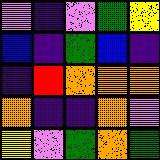[["violet", "indigo", "violet", "green", "yellow"], ["blue", "indigo", "green", "blue", "indigo"], ["indigo", "red", "orange", "orange", "orange"], ["orange", "indigo", "indigo", "orange", "violet"], ["yellow", "violet", "green", "orange", "green"]]